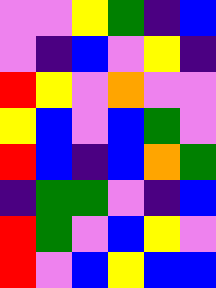[["violet", "violet", "yellow", "green", "indigo", "blue"], ["violet", "indigo", "blue", "violet", "yellow", "indigo"], ["red", "yellow", "violet", "orange", "violet", "violet"], ["yellow", "blue", "violet", "blue", "green", "violet"], ["red", "blue", "indigo", "blue", "orange", "green"], ["indigo", "green", "green", "violet", "indigo", "blue"], ["red", "green", "violet", "blue", "yellow", "violet"], ["red", "violet", "blue", "yellow", "blue", "blue"]]